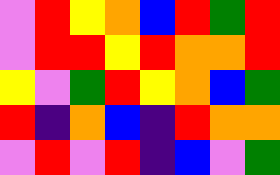[["violet", "red", "yellow", "orange", "blue", "red", "green", "red"], ["violet", "red", "red", "yellow", "red", "orange", "orange", "red"], ["yellow", "violet", "green", "red", "yellow", "orange", "blue", "green"], ["red", "indigo", "orange", "blue", "indigo", "red", "orange", "orange"], ["violet", "red", "violet", "red", "indigo", "blue", "violet", "green"]]